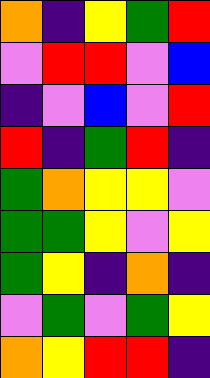[["orange", "indigo", "yellow", "green", "red"], ["violet", "red", "red", "violet", "blue"], ["indigo", "violet", "blue", "violet", "red"], ["red", "indigo", "green", "red", "indigo"], ["green", "orange", "yellow", "yellow", "violet"], ["green", "green", "yellow", "violet", "yellow"], ["green", "yellow", "indigo", "orange", "indigo"], ["violet", "green", "violet", "green", "yellow"], ["orange", "yellow", "red", "red", "indigo"]]